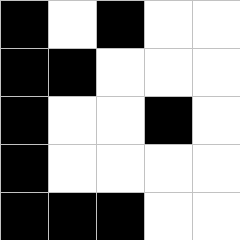[["black", "white", "black", "white", "white"], ["black", "black", "white", "white", "white"], ["black", "white", "white", "black", "white"], ["black", "white", "white", "white", "white"], ["black", "black", "black", "white", "white"]]